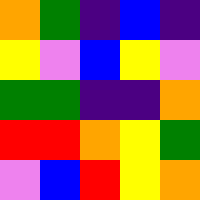[["orange", "green", "indigo", "blue", "indigo"], ["yellow", "violet", "blue", "yellow", "violet"], ["green", "green", "indigo", "indigo", "orange"], ["red", "red", "orange", "yellow", "green"], ["violet", "blue", "red", "yellow", "orange"]]